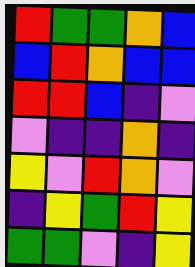[["red", "green", "green", "orange", "blue"], ["blue", "red", "orange", "blue", "blue"], ["red", "red", "blue", "indigo", "violet"], ["violet", "indigo", "indigo", "orange", "indigo"], ["yellow", "violet", "red", "orange", "violet"], ["indigo", "yellow", "green", "red", "yellow"], ["green", "green", "violet", "indigo", "yellow"]]